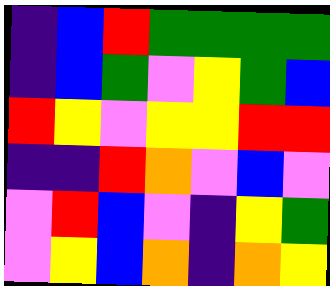[["indigo", "blue", "red", "green", "green", "green", "green"], ["indigo", "blue", "green", "violet", "yellow", "green", "blue"], ["red", "yellow", "violet", "yellow", "yellow", "red", "red"], ["indigo", "indigo", "red", "orange", "violet", "blue", "violet"], ["violet", "red", "blue", "violet", "indigo", "yellow", "green"], ["violet", "yellow", "blue", "orange", "indigo", "orange", "yellow"]]